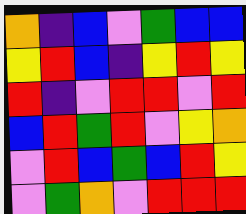[["orange", "indigo", "blue", "violet", "green", "blue", "blue"], ["yellow", "red", "blue", "indigo", "yellow", "red", "yellow"], ["red", "indigo", "violet", "red", "red", "violet", "red"], ["blue", "red", "green", "red", "violet", "yellow", "orange"], ["violet", "red", "blue", "green", "blue", "red", "yellow"], ["violet", "green", "orange", "violet", "red", "red", "red"]]